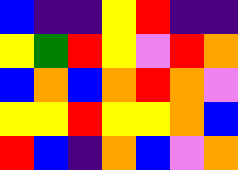[["blue", "indigo", "indigo", "yellow", "red", "indigo", "indigo"], ["yellow", "green", "red", "yellow", "violet", "red", "orange"], ["blue", "orange", "blue", "orange", "red", "orange", "violet"], ["yellow", "yellow", "red", "yellow", "yellow", "orange", "blue"], ["red", "blue", "indigo", "orange", "blue", "violet", "orange"]]